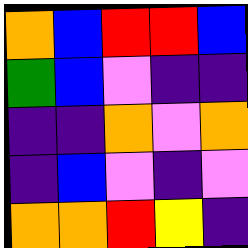[["orange", "blue", "red", "red", "blue"], ["green", "blue", "violet", "indigo", "indigo"], ["indigo", "indigo", "orange", "violet", "orange"], ["indigo", "blue", "violet", "indigo", "violet"], ["orange", "orange", "red", "yellow", "indigo"]]